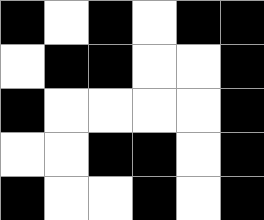[["black", "white", "black", "white", "black", "black"], ["white", "black", "black", "white", "white", "black"], ["black", "white", "white", "white", "white", "black"], ["white", "white", "black", "black", "white", "black"], ["black", "white", "white", "black", "white", "black"]]